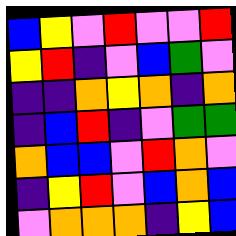[["blue", "yellow", "violet", "red", "violet", "violet", "red"], ["yellow", "red", "indigo", "violet", "blue", "green", "violet"], ["indigo", "indigo", "orange", "yellow", "orange", "indigo", "orange"], ["indigo", "blue", "red", "indigo", "violet", "green", "green"], ["orange", "blue", "blue", "violet", "red", "orange", "violet"], ["indigo", "yellow", "red", "violet", "blue", "orange", "blue"], ["violet", "orange", "orange", "orange", "indigo", "yellow", "blue"]]